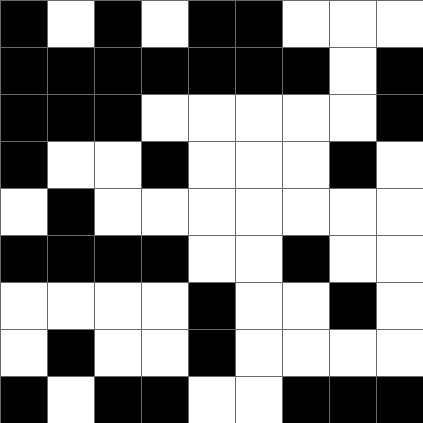[["black", "white", "black", "white", "black", "black", "white", "white", "white"], ["black", "black", "black", "black", "black", "black", "black", "white", "black"], ["black", "black", "black", "white", "white", "white", "white", "white", "black"], ["black", "white", "white", "black", "white", "white", "white", "black", "white"], ["white", "black", "white", "white", "white", "white", "white", "white", "white"], ["black", "black", "black", "black", "white", "white", "black", "white", "white"], ["white", "white", "white", "white", "black", "white", "white", "black", "white"], ["white", "black", "white", "white", "black", "white", "white", "white", "white"], ["black", "white", "black", "black", "white", "white", "black", "black", "black"]]